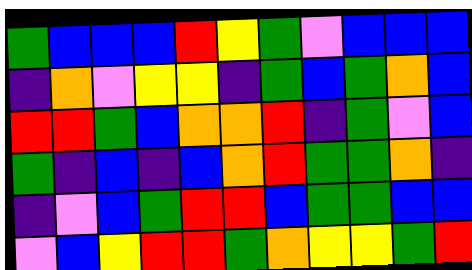[["green", "blue", "blue", "blue", "red", "yellow", "green", "violet", "blue", "blue", "blue"], ["indigo", "orange", "violet", "yellow", "yellow", "indigo", "green", "blue", "green", "orange", "blue"], ["red", "red", "green", "blue", "orange", "orange", "red", "indigo", "green", "violet", "blue"], ["green", "indigo", "blue", "indigo", "blue", "orange", "red", "green", "green", "orange", "indigo"], ["indigo", "violet", "blue", "green", "red", "red", "blue", "green", "green", "blue", "blue"], ["violet", "blue", "yellow", "red", "red", "green", "orange", "yellow", "yellow", "green", "red"]]